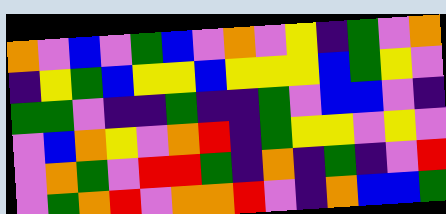[["orange", "violet", "blue", "violet", "green", "blue", "violet", "orange", "violet", "yellow", "indigo", "green", "violet", "orange"], ["indigo", "yellow", "green", "blue", "yellow", "yellow", "blue", "yellow", "yellow", "yellow", "blue", "green", "yellow", "violet"], ["green", "green", "violet", "indigo", "indigo", "green", "indigo", "indigo", "green", "violet", "blue", "blue", "violet", "indigo"], ["violet", "blue", "orange", "yellow", "violet", "orange", "red", "indigo", "green", "yellow", "yellow", "violet", "yellow", "violet"], ["violet", "orange", "green", "violet", "red", "red", "green", "indigo", "orange", "indigo", "green", "indigo", "violet", "red"], ["violet", "green", "orange", "red", "violet", "orange", "orange", "red", "violet", "indigo", "orange", "blue", "blue", "green"]]